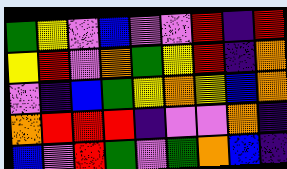[["green", "yellow", "violet", "blue", "violet", "violet", "red", "indigo", "red"], ["yellow", "red", "violet", "orange", "green", "yellow", "red", "indigo", "orange"], ["violet", "indigo", "blue", "green", "yellow", "orange", "yellow", "blue", "orange"], ["orange", "red", "red", "red", "indigo", "violet", "violet", "orange", "indigo"], ["blue", "violet", "red", "green", "violet", "green", "orange", "blue", "indigo"]]